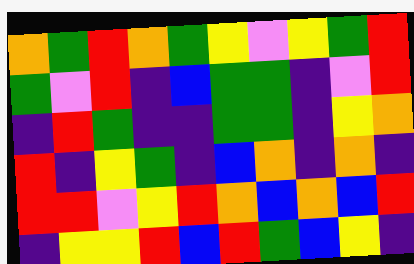[["orange", "green", "red", "orange", "green", "yellow", "violet", "yellow", "green", "red"], ["green", "violet", "red", "indigo", "blue", "green", "green", "indigo", "violet", "red"], ["indigo", "red", "green", "indigo", "indigo", "green", "green", "indigo", "yellow", "orange"], ["red", "indigo", "yellow", "green", "indigo", "blue", "orange", "indigo", "orange", "indigo"], ["red", "red", "violet", "yellow", "red", "orange", "blue", "orange", "blue", "red"], ["indigo", "yellow", "yellow", "red", "blue", "red", "green", "blue", "yellow", "indigo"]]